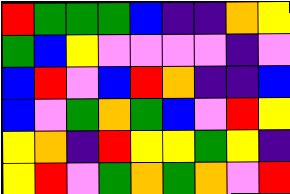[["red", "green", "green", "green", "blue", "indigo", "indigo", "orange", "yellow"], ["green", "blue", "yellow", "violet", "violet", "violet", "violet", "indigo", "violet"], ["blue", "red", "violet", "blue", "red", "orange", "indigo", "indigo", "blue"], ["blue", "violet", "green", "orange", "green", "blue", "violet", "red", "yellow"], ["yellow", "orange", "indigo", "red", "yellow", "yellow", "green", "yellow", "indigo"], ["yellow", "red", "violet", "green", "orange", "green", "orange", "violet", "red"]]